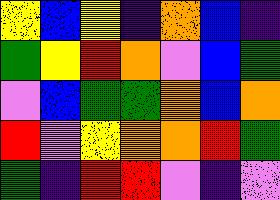[["yellow", "blue", "yellow", "indigo", "orange", "blue", "indigo"], ["green", "yellow", "red", "orange", "violet", "blue", "green"], ["violet", "blue", "green", "green", "orange", "blue", "orange"], ["red", "violet", "yellow", "orange", "orange", "red", "green"], ["green", "indigo", "red", "red", "violet", "indigo", "violet"]]